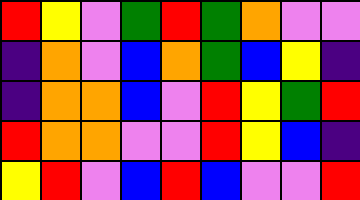[["red", "yellow", "violet", "green", "red", "green", "orange", "violet", "violet"], ["indigo", "orange", "violet", "blue", "orange", "green", "blue", "yellow", "indigo"], ["indigo", "orange", "orange", "blue", "violet", "red", "yellow", "green", "red"], ["red", "orange", "orange", "violet", "violet", "red", "yellow", "blue", "indigo"], ["yellow", "red", "violet", "blue", "red", "blue", "violet", "violet", "red"]]